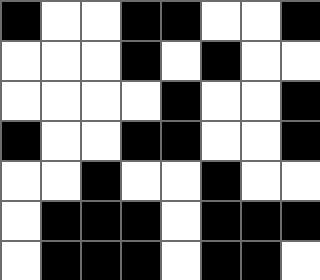[["black", "white", "white", "black", "black", "white", "white", "black"], ["white", "white", "white", "black", "white", "black", "white", "white"], ["white", "white", "white", "white", "black", "white", "white", "black"], ["black", "white", "white", "black", "black", "white", "white", "black"], ["white", "white", "black", "white", "white", "black", "white", "white"], ["white", "black", "black", "black", "white", "black", "black", "black"], ["white", "black", "black", "black", "white", "black", "black", "white"]]